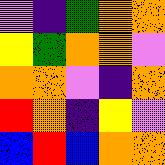[["violet", "indigo", "green", "orange", "orange"], ["yellow", "green", "orange", "orange", "violet"], ["orange", "orange", "violet", "indigo", "orange"], ["red", "orange", "indigo", "yellow", "violet"], ["blue", "red", "blue", "orange", "orange"]]